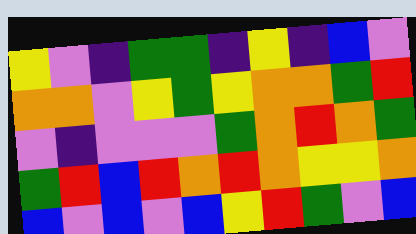[["yellow", "violet", "indigo", "green", "green", "indigo", "yellow", "indigo", "blue", "violet"], ["orange", "orange", "violet", "yellow", "green", "yellow", "orange", "orange", "green", "red"], ["violet", "indigo", "violet", "violet", "violet", "green", "orange", "red", "orange", "green"], ["green", "red", "blue", "red", "orange", "red", "orange", "yellow", "yellow", "orange"], ["blue", "violet", "blue", "violet", "blue", "yellow", "red", "green", "violet", "blue"]]